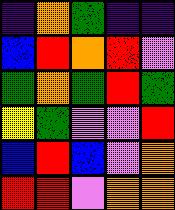[["indigo", "orange", "green", "indigo", "indigo"], ["blue", "red", "orange", "red", "violet"], ["green", "orange", "green", "red", "green"], ["yellow", "green", "violet", "violet", "red"], ["blue", "red", "blue", "violet", "orange"], ["red", "red", "violet", "orange", "orange"]]